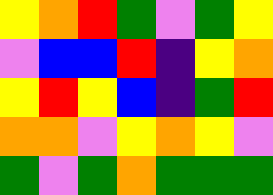[["yellow", "orange", "red", "green", "violet", "green", "yellow"], ["violet", "blue", "blue", "red", "indigo", "yellow", "orange"], ["yellow", "red", "yellow", "blue", "indigo", "green", "red"], ["orange", "orange", "violet", "yellow", "orange", "yellow", "violet"], ["green", "violet", "green", "orange", "green", "green", "green"]]